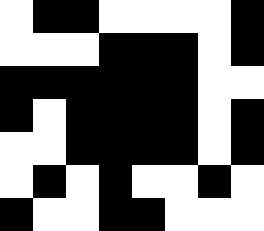[["white", "black", "black", "white", "white", "white", "white", "black"], ["white", "white", "white", "black", "black", "black", "white", "black"], ["black", "black", "black", "black", "black", "black", "white", "white"], ["black", "white", "black", "black", "black", "black", "white", "black"], ["white", "white", "black", "black", "black", "black", "white", "black"], ["white", "black", "white", "black", "white", "white", "black", "white"], ["black", "white", "white", "black", "black", "white", "white", "white"]]